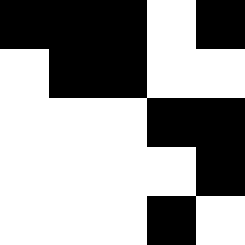[["black", "black", "black", "white", "black"], ["white", "black", "black", "white", "white"], ["white", "white", "white", "black", "black"], ["white", "white", "white", "white", "black"], ["white", "white", "white", "black", "white"]]